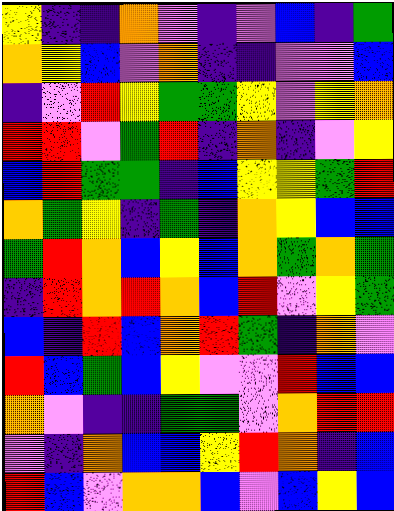[["yellow", "indigo", "indigo", "orange", "violet", "indigo", "violet", "blue", "indigo", "green"], ["orange", "yellow", "blue", "violet", "orange", "indigo", "indigo", "violet", "violet", "blue"], ["indigo", "violet", "red", "yellow", "green", "green", "yellow", "violet", "yellow", "orange"], ["red", "red", "violet", "green", "red", "indigo", "orange", "indigo", "violet", "yellow"], ["blue", "red", "green", "green", "indigo", "blue", "yellow", "yellow", "green", "red"], ["orange", "green", "yellow", "indigo", "green", "indigo", "orange", "yellow", "blue", "blue"], ["green", "red", "orange", "blue", "yellow", "blue", "orange", "green", "orange", "green"], ["indigo", "red", "orange", "red", "orange", "blue", "red", "violet", "yellow", "green"], ["blue", "indigo", "red", "blue", "orange", "red", "green", "indigo", "orange", "violet"], ["red", "blue", "green", "blue", "yellow", "violet", "violet", "red", "blue", "blue"], ["orange", "violet", "indigo", "indigo", "green", "green", "violet", "orange", "red", "red"], ["violet", "indigo", "orange", "blue", "blue", "yellow", "red", "orange", "indigo", "blue"], ["red", "blue", "violet", "orange", "orange", "blue", "violet", "blue", "yellow", "blue"]]